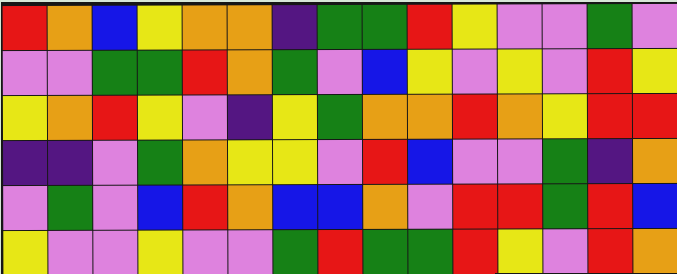[["red", "orange", "blue", "yellow", "orange", "orange", "indigo", "green", "green", "red", "yellow", "violet", "violet", "green", "violet"], ["violet", "violet", "green", "green", "red", "orange", "green", "violet", "blue", "yellow", "violet", "yellow", "violet", "red", "yellow"], ["yellow", "orange", "red", "yellow", "violet", "indigo", "yellow", "green", "orange", "orange", "red", "orange", "yellow", "red", "red"], ["indigo", "indigo", "violet", "green", "orange", "yellow", "yellow", "violet", "red", "blue", "violet", "violet", "green", "indigo", "orange"], ["violet", "green", "violet", "blue", "red", "orange", "blue", "blue", "orange", "violet", "red", "red", "green", "red", "blue"], ["yellow", "violet", "violet", "yellow", "violet", "violet", "green", "red", "green", "green", "red", "yellow", "violet", "red", "orange"]]